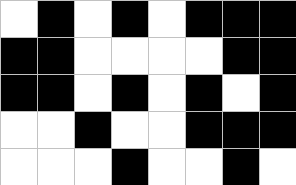[["white", "black", "white", "black", "white", "black", "black", "black"], ["black", "black", "white", "white", "white", "white", "black", "black"], ["black", "black", "white", "black", "white", "black", "white", "black"], ["white", "white", "black", "white", "white", "black", "black", "black"], ["white", "white", "white", "black", "white", "white", "black", "white"]]